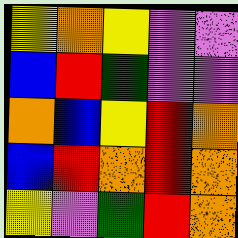[["yellow", "orange", "yellow", "violet", "violet"], ["blue", "red", "green", "violet", "violet"], ["orange", "blue", "yellow", "red", "orange"], ["blue", "red", "orange", "red", "orange"], ["yellow", "violet", "green", "red", "orange"]]